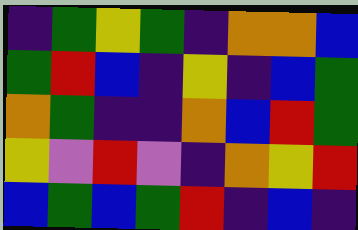[["indigo", "green", "yellow", "green", "indigo", "orange", "orange", "blue"], ["green", "red", "blue", "indigo", "yellow", "indigo", "blue", "green"], ["orange", "green", "indigo", "indigo", "orange", "blue", "red", "green"], ["yellow", "violet", "red", "violet", "indigo", "orange", "yellow", "red"], ["blue", "green", "blue", "green", "red", "indigo", "blue", "indigo"]]